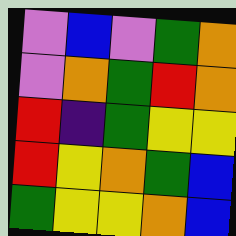[["violet", "blue", "violet", "green", "orange"], ["violet", "orange", "green", "red", "orange"], ["red", "indigo", "green", "yellow", "yellow"], ["red", "yellow", "orange", "green", "blue"], ["green", "yellow", "yellow", "orange", "blue"]]